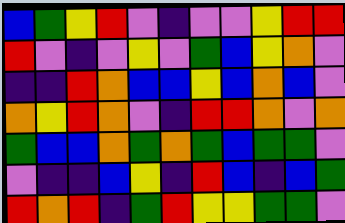[["blue", "green", "yellow", "red", "violet", "indigo", "violet", "violet", "yellow", "red", "red"], ["red", "violet", "indigo", "violet", "yellow", "violet", "green", "blue", "yellow", "orange", "violet"], ["indigo", "indigo", "red", "orange", "blue", "blue", "yellow", "blue", "orange", "blue", "violet"], ["orange", "yellow", "red", "orange", "violet", "indigo", "red", "red", "orange", "violet", "orange"], ["green", "blue", "blue", "orange", "green", "orange", "green", "blue", "green", "green", "violet"], ["violet", "indigo", "indigo", "blue", "yellow", "indigo", "red", "blue", "indigo", "blue", "green"], ["red", "orange", "red", "indigo", "green", "red", "yellow", "yellow", "green", "green", "violet"]]